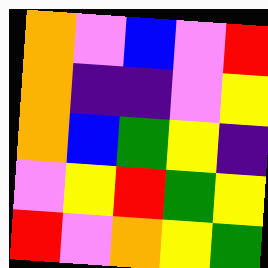[["orange", "violet", "blue", "violet", "red"], ["orange", "indigo", "indigo", "violet", "yellow"], ["orange", "blue", "green", "yellow", "indigo"], ["violet", "yellow", "red", "green", "yellow"], ["red", "violet", "orange", "yellow", "green"]]